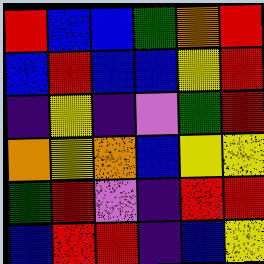[["red", "blue", "blue", "green", "orange", "red"], ["blue", "red", "blue", "blue", "yellow", "red"], ["indigo", "yellow", "indigo", "violet", "green", "red"], ["orange", "yellow", "orange", "blue", "yellow", "yellow"], ["green", "red", "violet", "indigo", "red", "red"], ["blue", "red", "red", "indigo", "blue", "yellow"]]